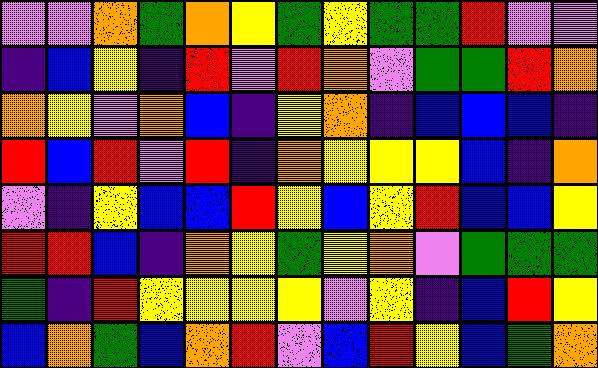[["violet", "violet", "orange", "green", "orange", "yellow", "green", "yellow", "green", "green", "red", "violet", "violet"], ["indigo", "blue", "yellow", "indigo", "red", "violet", "red", "orange", "violet", "green", "green", "red", "orange"], ["orange", "yellow", "violet", "orange", "blue", "indigo", "yellow", "orange", "indigo", "blue", "blue", "blue", "indigo"], ["red", "blue", "red", "violet", "red", "indigo", "orange", "yellow", "yellow", "yellow", "blue", "indigo", "orange"], ["violet", "indigo", "yellow", "blue", "blue", "red", "yellow", "blue", "yellow", "red", "blue", "blue", "yellow"], ["red", "red", "blue", "indigo", "orange", "yellow", "green", "yellow", "orange", "violet", "green", "green", "green"], ["green", "indigo", "red", "yellow", "yellow", "yellow", "yellow", "violet", "yellow", "indigo", "blue", "red", "yellow"], ["blue", "orange", "green", "blue", "orange", "red", "violet", "blue", "red", "yellow", "blue", "green", "orange"]]